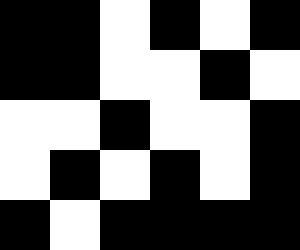[["black", "black", "white", "black", "white", "black"], ["black", "black", "white", "white", "black", "white"], ["white", "white", "black", "white", "white", "black"], ["white", "black", "white", "black", "white", "black"], ["black", "white", "black", "black", "black", "black"]]